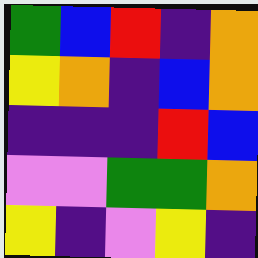[["green", "blue", "red", "indigo", "orange"], ["yellow", "orange", "indigo", "blue", "orange"], ["indigo", "indigo", "indigo", "red", "blue"], ["violet", "violet", "green", "green", "orange"], ["yellow", "indigo", "violet", "yellow", "indigo"]]